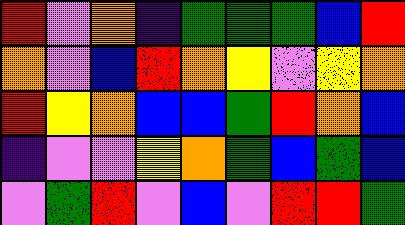[["red", "violet", "orange", "indigo", "green", "green", "green", "blue", "red"], ["orange", "violet", "blue", "red", "orange", "yellow", "violet", "yellow", "orange"], ["red", "yellow", "orange", "blue", "blue", "green", "red", "orange", "blue"], ["indigo", "violet", "violet", "yellow", "orange", "green", "blue", "green", "blue"], ["violet", "green", "red", "violet", "blue", "violet", "red", "red", "green"]]